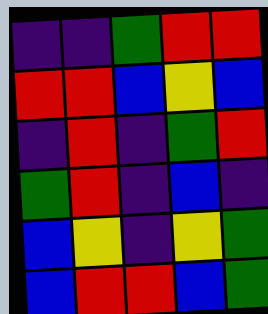[["indigo", "indigo", "green", "red", "red"], ["red", "red", "blue", "yellow", "blue"], ["indigo", "red", "indigo", "green", "red"], ["green", "red", "indigo", "blue", "indigo"], ["blue", "yellow", "indigo", "yellow", "green"], ["blue", "red", "red", "blue", "green"]]